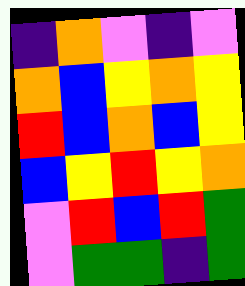[["indigo", "orange", "violet", "indigo", "violet"], ["orange", "blue", "yellow", "orange", "yellow"], ["red", "blue", "orange", "blue", "yellow"], ["blue", "yellow", "red", "yellow", "orange"], ["violet", "red", "blue", "red", "green"], ["violet", "green", "green", "indigo", "green"]]